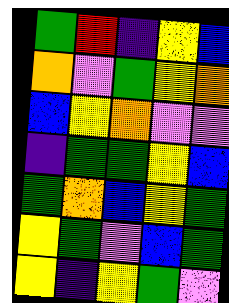[["green", "red", "indigo", "yellow", "blue"], ["orange", "violet", "green", "yellow", "orange"], ["blue", "yellow", "orange", "violet", "violet"], ["indigo", "green", "green", "yellow", "blue"], ["green", "orange", "blue", "yellow", "green"], ["yellow", "green", "violet", "blue", "green"], ["yellow", "indigo", "yellow", "green", "violet"]]